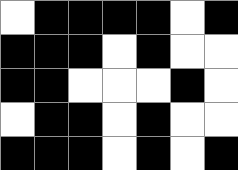[["white", "black", "black", "black", "black", "white", "black"], ["black", "black", "black", "white", "black", "white", "white"], ["black", "black", "white", "white", "white", "black", "white"], ["white", "black", "black", "white", "black", "white", "white"], ["black", "black", "black", "white", "black", "white", "black"]]